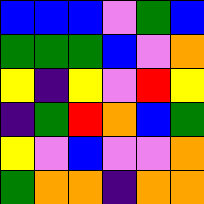[["blue", "blue", "blue", "violet", "green", "blue"], ["green", "green", "green", "blue", "violet", "orange"], ["yellow", "indigo", "yellow", "violet", "red", "yellow"], ["indigo", "green", "red", "orange", "blue", "green"], ["yellow", "violet", "blue", "violet", "violet", "orange"], ["green", "orange", "orange", "indigo", "orange", "orange"]]